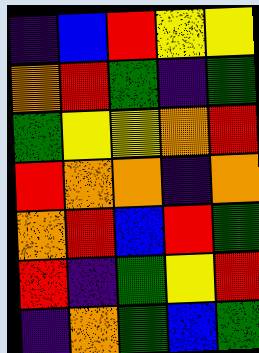[["indigo", "blue", "red", "yellow", "yellow"], ["orange", "red", "green", "indigo", "green"], ["green", "yellow", "yellow", "orange", "red"], ["red", "orange", "orange", "indigo", "orange"], ["orange", "red", "blue", "red", "green"], ["red", "indigo", "green", "yellow", "red"], ["indigo", "orange", "green", "blue", "green"]]